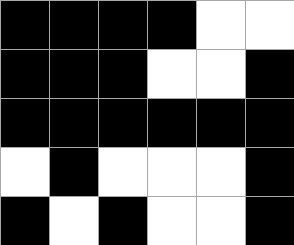[["black", "black", "black", "black", "white", "white"], ["black", "black", "black", "white", "white", "black"], ["black", "black", "black", "black", "black", "black"], ["white", "black", "white", "white", "white", "black"], ["black", "white", "black", "white", "white", "black"]]